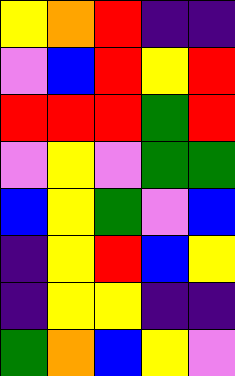[["yellow", "orange", "red", "indigo", "indigo"], ["violet", "blue", "red", "yellow", "red"], ["red", "red", "red", "green", "red"], ["violet", "yellow", "violet", "green", "green"], ["blue", "yellow", "green", "violet", "blue"], ["indigo", "yellow", "red", "blue", "yellow"], ["indigo", "yellow", "yellow", "indigo", "indigo"], ["green", "orange", "blue", "yellow", "violet"]]